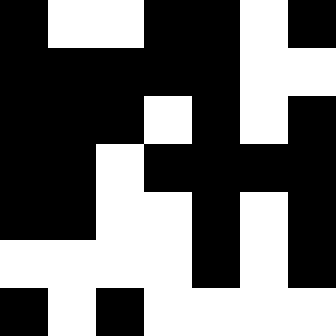[["black", "white", "white", "black", "black", "white", "black"], ["black", "black", "black", "black", "black", "white", "white"], ["black", "black", "black", "white", "black", "white", "black"], ["black", "black", "white", "black", "black", "black", "black"], ["black", "black", "white", "white", "black", "white", "black"], ["white", "white", "white", "white", "black", "white", "black"], ["black", "white", "black", "white", "white", "white", "white"]]